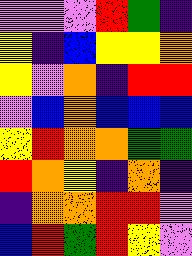[["violet", "violet", "violet", "red", "green", "indigo"], ["yellow", "indigo", "blue", "yellow", "yellow", "orange"], ["yellow", "violet", "orange", "indigo", "red", "red"], ["violet", "blue", "orange", "blue", "blue", "blue"], ["yellow", "red", "orange", "orange", "green", "green"], ["red", "orange", "yellow", "indigo", "orange", "indigo"], ["indigo", "orange", "orange", "red", "red", "violet"], ["blue", "red", "green", "red", "yellow", "violet"]]